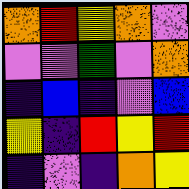[["orange", "red", "yellow", "orange", "violet"], ["violet", "violet", "green", "violet", "orange"], ["indigo", "blue", "indigo", "violet", "blue"], ["yellow", "indigo", "red", "yellow", "red"], ["indigo", "violet", "indigo", "orange", "yellow"]]